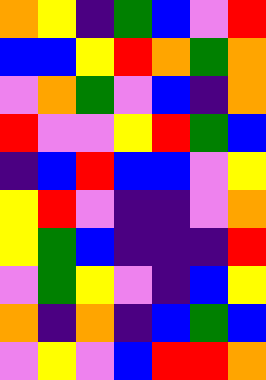[["orange", "yellow", "indigo", "green", "blue", "violet", "red"], ["blue", "blue", "yellow", "red", "orange", "green", "orange"], ["violet", "orange", "green", "violet", "blue", "indigo", "orange"], ["red", "violet", "violet", "yellow", "red", "green", "blue"], ["indigo", "blue", "red", "blue", "blue", "violet", "yellow"], ["yellow", "red", "violet", "indigo", "indigo", "violet", "orange"], ["yellow", "green", "blue", "indigo", "indigo", "indigo", "red"], ["violet", "green", "yellow", "violet", "indigo", "blue", "yellow"], ["orange", "indigo", "orange", "indigo", "blue", "green", "blue"], ["violet", "yellow", "violet", "blue", "red", "red", "orange"]]